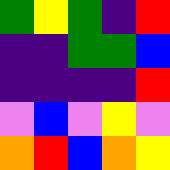[["green", "yellow", "green", "indigo", "red"], ["indigo", "indigo", "green", "green", "blue"], ["indigo", "indigo", "indigo", "indigo", "red"], ["violet", "blue", "violet", "yellow", "violet"], ["orange", "red", "blue", "orange", "yellow"]]